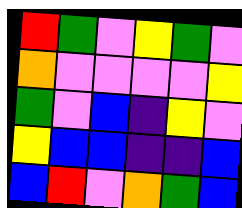[["red", "green", "violet", "yellow", "green", "violet"], ["orange", "violet", "violet", "violet", "violet", "yellow"], ["green", "violet", "blue", "indigo", "yellow", "violet"], ["yellow", "blue", "blue", "indigo", "indigo", "blue"], ["blue", "red", "violet", "orange", "green", "blue"]]